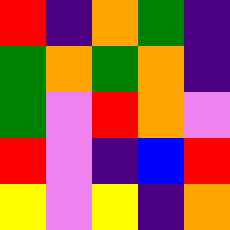[["red", "indigo", "orange", "green", "indigo"], ["green", "orange", "green", "orange", "indigo"], ["green", "violet", "red", "orange", "violet"], ["red", "violet", "indigo", "blue", "red"], ["yellow", "violet", "yellow", "indigo", "orange"]]